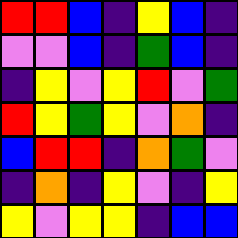[["red", "red", "blue", "indigo", "yellow", "blue", "indigo"], ["violet", "violet", "blue", "indigo", "green", "blue", "indigo"], ["indigo", "yellow", "violet", "yellow", "red", "violet", "green"], ["red", "yellow", "green", "yellow", "violet", "orange", "indigo"], ["blue", "red", "red", "indigo", "orange", "green", "violet"], ["indigo", "orange", "indigo", "yellow", "violet", "indigo", "yellow"], ["yellow", "violet", "yellow", "yellow", "indigo", "blue", "blue"]]